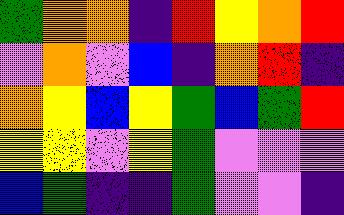[["green", "orange", "orange", "indigo", "red", "yellow", "orange", "red"], ["violet", "orange", "violet", "blue", "indigo", "orange", "red", "indigo"], ["orange", "yellow", "blue", "yellow", "green", "blue", "green", "red"], ["yellow", "yellow", "violet", "yellow", "green", "violet", "violet", "violet"], ["blue", "green", "indigo", "indigo", "green", "violet", "violet", "indigo"]]